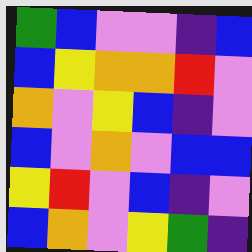[["green", "blue", "violet", "violet", "indigo", "blue"], ["blue", "yellow", "orange", "orange", "red", "violet"], ["orange", "violet", "yellow", "blue", "indigo", "violet"], ["blue", "violet", "orange", "violet", "blue", "blue"], ["yellow", "red", "violet", "blue", "indigo", "violet"], ["blue", "orange", "violet", "yellow", "green", "indigo"]]